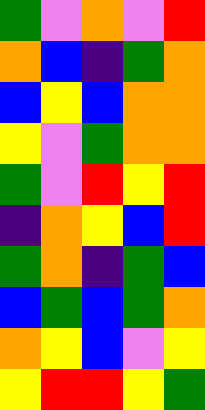[["green", "violet", "orange", "violet", "red"], ["orange", "blue", "indigo", "green", "orange"], ["blue", "yellow", "blue", "orange", "orange"], ["yellow", "violet", "green", "orange", "orange"], ["green", "violet", "red", "yellow", "red"], ["indigo", "orange", "yellow", "blue", "red"], ["green", "orange", "indigo", "green", "blue"], ["blue", "green", "blue", "green", "orange"], ["orange", "yellow", "blue", "violet", "yellow"], ["yellow", "red", "red", "yellow", "green"]]